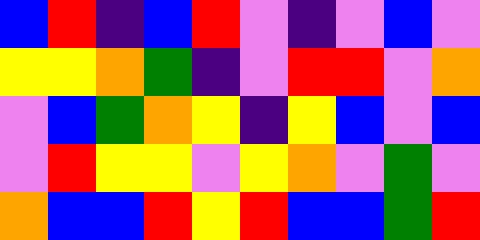[["blue", "red", "indigo", "blue", "red", "violet", "indigo", "violet", "blue", "violet"], ["yellow", "yellow", "orange", "green", "indigo", "violet", "red", "red", "violet", "orange"], ["violet", "blue", "green", "orange", "yellow", "indigo", "yellow", "blue", "violet", "blue"], ["violet", "red", "yellow", "yellow", "violet", "yellow", "orange", "violet", "green", "violet"], ["orange", "blue", "blue", "red", "yellow", "red", "blue", "blue", "green", "red"]]